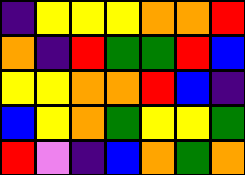[["indigo", "yellow", "yellow", "yellow", "orange", "orange", "red"], ["orange", "indigo", "red", "green", "green", "red", "blue"], ["yellow", "yellow", "orange", "orange", "red", "blue", "indigo"], ["blue", "yellow", "orange", "green", "yellow", "yellow", "green"], ["red", "violet", "indigo", "blue", "orange", "green", "orange"]]